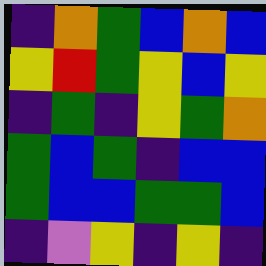[["indigo", "orange", "green", "blue", "orange", "blue"], ["yellow", "red", "green", "yellow", "blue", "yellow"], ["indigo", "green", "indigo", "yellow", "green", "orange"], ["green", "blue", "green", "indigo", "blue", "blue"], ["green", "blue", "blue", "green", "green", "blue"], ["indigo", "violet", "yellow", "indigo", "yellow", "indigo"]]